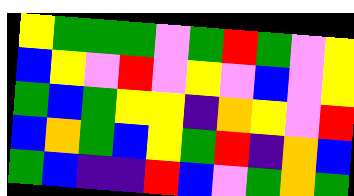[["yellow", "green", "green", "green", "violet", "green", "red", "green", "violet", "yellow"], ["blue", "yellow", "violet", "red", "violet", "yellow", "violet", "blue", "violet", "yellow"], ["green", "blue", "green", "yellow", "yellow", "indigo", "orange", "yellow", "violet", "red"], ["blue", "orange", "green", "blue", "yellow", "green", "red", "indigo", "orange", "blue"], ["green", "blue", "indigo", "indigo", "red", "blue", "violet", "green", "orange", "green"]]